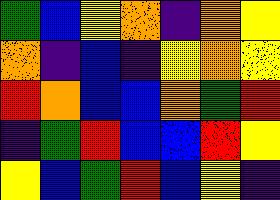[["green", "blue", "yellow", "orange", "indigo", "orange", "yellow"], ["orange", "indigo", "blue", "indigo", "yellow", "orange", "yellow"], ["red", "orange", "blue", "blue", "orange", "green", "red"], ["indigo", "green", "red", "blue", "blue", "red", "yellow"], ["yellow", "blue", "green", "red", "blue", "yellow", "indigo"]]